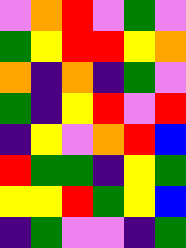[["violet", "orange", "red", "violet", "green", "violet"], ["green", "yellow", "red", "red", "yellow", "orange"], ["orange", "indigo", "orange", "indigo", "green", "violet"], ["green", "indigo", "yellow", "red", "violet", "red"], ["indigo", "yellow", "violet", "orange", "red", "blue"], ["red", "green", "green", "indigo", "yellow", "green"], ["yellow", "yellow", "red", "green", "yellow", "blue"], ["indigo", "green", "violet", "violet", "indigo", "green"]]